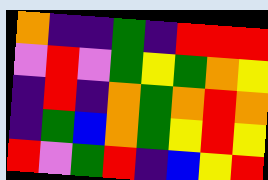[["orange", "indigo", "indigo", "green", "indigo", "red", "red", "red"], ["violet", "red", "violet", "green", "yellow", "green", "orange", "yellow"], ["indigo", "red", "indigo", "orange", "green", "orange", "red", "orange"], ["indigo", "green", "blue", "orange", "green", "yellow", "red", "yellow"], ["red", "violet", "green", "red", "indigo", "blue", "yellow", "red"]]